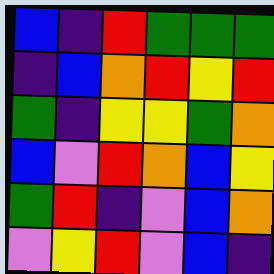[["blue", "indigo", "red", "green", "green", "green"], ["indigo", "blue", "orange", "red", "yellow", "red"], ["green", "indigo", "yellow", "yellow", "green", "orange"], ["blue", "violet", "red", "orange", "blue", "yellow"], ["green", "red", "indigo", "violet", "blue", "orange"], ["violet", "yellow", "red", "violet", "blue", "indigo"]]